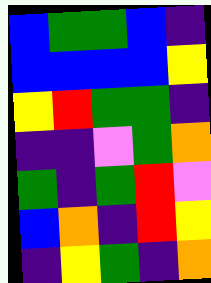[["blue", "green", "green", "blue", "indigo"], ["blue", "blue", "blue", "blue", "yellow"], ["yellow", "red", "green", "green", "indigo"], ["indigo", "indigo", "violet", "green", "orange"], ["green", "indigo", "green", "red", "violet"], ["blue", "orange", "indigo", "red", "yellow"], ["indigo", "yellow", "green", "indigo", "orange"]]